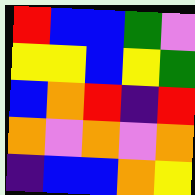[["red", "blue", "blue", "green", "violet"], ["yellow", "yellow", "blue", "yellow", "green"], ["blue", "orange", "red", "indigo", "red"], ["orange", "violet", "orange", "violet", "orange"], ["indigo", "blue", "blue", "orange", "yellow"]]